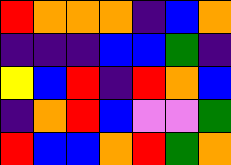[["red", "orange", "orange", "orange", "indigo", "blue", "orange"], ["indigo", "indigo", "indigo", "blue", "blue", "green", "indigo"], ["yellow", "blue", "red", "indigo", "red", "orange", "blue"], ["indigo", "orange", "red", "blue", "violet", "violet", "green"], ["red", "blue", "blue", "orange", "red", "green", "orange"]]